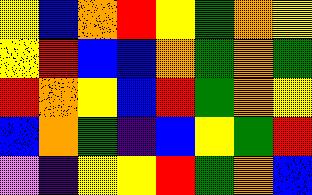[["yellow", "blue", "orange", "red", "yellow", "green", "orange", "yellow"], ["yellow", "red", "blue", "blue", "orange", "green", "orange", "green"], ["red", "orange", "yellow", "blue", "red", "green", "orange", "yellow"], ["blue", "orange", "green", "indigo", "blue", "yellow", "green", "red"], ["violet", "indigo", "yellow", "yellow", "red", "green", "orange", "blue"]]